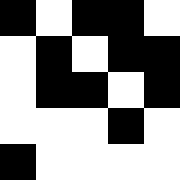[["black", "white", "black", "black", "white"], ["white", "black", "white", "black", "black"], ["white", "black", "black", "white", "black"], ["white", "white", "white", "black", "white"], ["black", "white", "white", "white", "white"]]